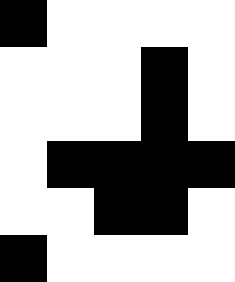[["black", "white", "white", "white", "white"], ["white", "white", "white", "black", "white"], ["white", "white", "white", "black", "white"], ["white", "black", "black", "black", "black"], ["white", "white", "black", "black", "white"], ["black", "white", "white", "white", "white"]]